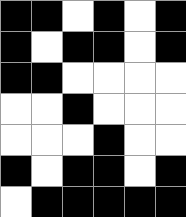[["black", "black", "white", "black", "white", "black"], ["black", "white", "black", "black", "white", "black"], ["black", "black", "white", "white", "white", "white"], ["white", "white", "black", "white", "white", "white"], ["white", "white", "white", "black", "white", "white"], ["black", "white", "black", "black", "white", "black"], ["white", "black", "black", "black", "black", "black"]]